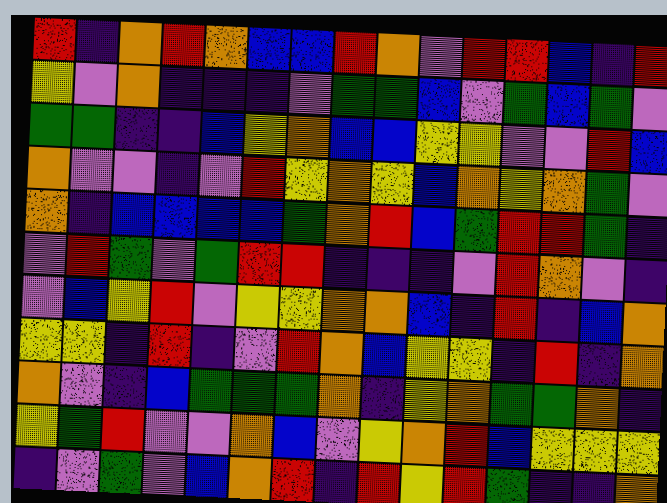[["red", "indigo", "orange", "red", "orange", "blue", "blue", "red", "orange", "violet", "red", "red", "blue", "indigo", "red"], ["yellow", "violet", "orange", "indigo", "indigo", "indigo", "violet", "green", "green", "blue", "violet", "green", "blue", "green", "violet"], ["green", "green", "indigo", "indigo", "blue", "yellow", "orange", "blue", "blue", "yellow", "yellow", "violet", "violet", "red", "blue"], ["orange", "violet", "violet", "indigo", "violet", "red", "yellow", "orange", "yellow", "blue", "orange", "yellow", "orange", "green", "violet"], ["orange", "indigo", "blue", "blue", "blue", "blue", "green", "orange", "red", "blue", "green", "red", "red", "green", "indigo"], ["violet", "red", "green", "violet", "green", "red", "red", "indigo", "indigo", "indigo", "violet", "red", "orange", "violet", "indigo"], ["violet", "blue", "yellow", "red", "violet", "yellow", "yellow", "orange", "orange", "blue", "indigo", "red", "indigo", "blue", "orange"], ["yellow", "yellow", "indigo", "red", "indigo", "violet", "red", "orange", "blue", "yellow", "yellow", "indigo", "red", "indigo", "orange"], ["orange", "violet", "indigo", "blue", "green", "green", "green", "orange", "indigo", "yellow", "orange", "green", "green", "orange", "indigo"], ["yellow", "green", "red", "violet", "violet", "orange", "blue", "violet", "yellow", "orange", "red", "blue", "yellow", "yellow", "yellow"], ["indigo", "violet", "green", "violet", "blue", "orange", "red", "indigo", "red", "yellow", "red", "green", "indigo", "indigo", "orange"]]